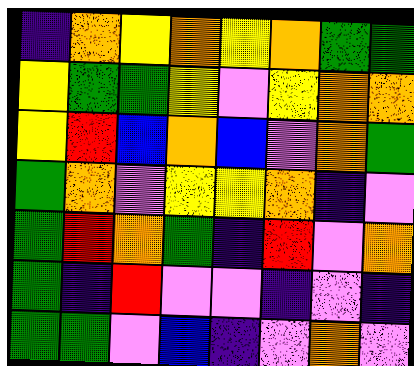[["indigo", "orange", "yellow", "orange", "yellow", "orange", "green", "green"], ["yellow", "green", "green", "yellow", "violet", "yellow", "orange", "orange"], ["yellow", "red", "blue", "orange", "blue", "violet", "orange", "green"], ["green", "orange", "violet", "yellow", "yellow", "orange", "indigo", "violet"], ["green", "red", "orange", "green", "indigo", "red", "violet", "orange"], ["green", "indigo", "red", "violet", "violet", "indigo", "violet", "indigo"], ["green", "green", "violet", "blue", "indigo", "violet", "orange", "violet"]]